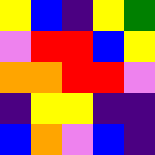[["yellow", "blue", "indigo", "yellow", "green"], ["violet", "red", "red", "blue", "yellow"], ["orange", "orange", "red", "red", "violet"], ["indigo", "yellow", "yellow", "indigo", "indigo"], ["blue", "orange", "violet", "blue", "indigo"]]